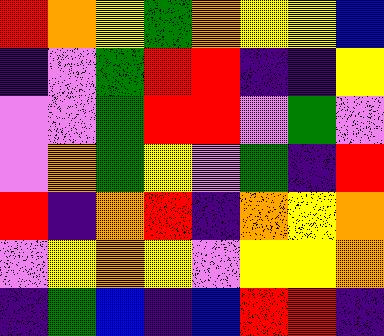[["red", "orange", "yellow", "green", "orange", "yellow", "yellow", "blue"], ["indigo", "violet", "green", "red", "red", "indigo", "indigo", "yellow"], ["violet", "violet", "green", "red", "red", "violet", "green", "violet"], ["violet", "orange", "green", "yellow", "violet", "green", "indigo", "red"], ["red", "indigo", "orange", "red", "indigo", "orange", "yellow", "orange"], ["violet", "yellow", "orange", "yellow", "violet", "yellow", "yellow", "orange"], ["indigo", "green", "blue", "indigo", "blue", "red", "red", "indigo"]]